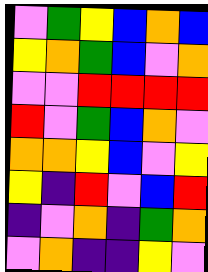[["violet", "green", "yellow", "blue", "orange", "blue"], ["yellow", "orange", "green", "blue", "violet", "orange"], ["violet", "violet", "red", "red", "red", "red"], ["red", "violet", "green", "blue", "orange", "violet"], ["orange", "orange", "yellow", "blue", "violet", "yellow"], ["yellow", "indigo", "red", "violet", "blue", "red"], ["indigo", "violet", "orange", "indigo", "green", "orange"], ["violet", "orange", "indigo", "indigo", "yellow", "violet"]]